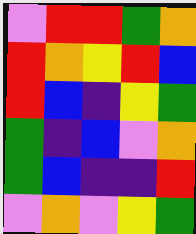[["violet", "red", "red", "green", "orange"], ["red", "orange", "yellow", "red", "blue"], ["red", "blue", "indigo", "yellow", "green"], ["green", "indigo", "blue", "violet", "orange"], ["green", "blue", "indigo", "indigo", "red"], ["violet", "orange", "violet", "yellow", "green"]]